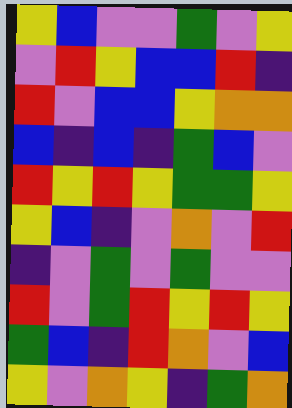[["yellow", "blue", "violet", "violet", "green", "violet", "yellow"], ["violet", "red", "yellow", "blue", "blue", "red", "indigo"], ["red", "violet", "blue", "blue", "yellow", "orange", "orange"], ["blue", "indigo", "blue", "indigo", "green", "blue", "violet"], ["red", "yellow", "red", "yellow", "green", "green", "yellow"], ["yellow", "blue", "indigo", "violet", "orange", "violet", "red"], ["indigo", "violet", "green", "violet", "green", "violet", "violet"], ["red", "violet", "green", "red", "yellow", "red", "yellow"], ["green", "blue", "indigo", "red", "orange", "violet", "blue"], ["yellow", "violet", "orange", "yellow", "indigo", "green", "orange"]]